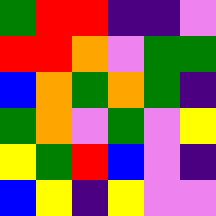[["green", "red", "red", "indigo", "indigo", "violet"], ["red", "red", "orange", "violet", "green", "green"], ["blue", "orange", "green", "orange", "green", "indigo"], ["green", "orange", "violet", "green", "violet", "yellow"], ["yellow", "green", "red", "blue", "violet", "indigo"], ["blue", "yellow", "indigo", "yellow", "violet", "violet"]]